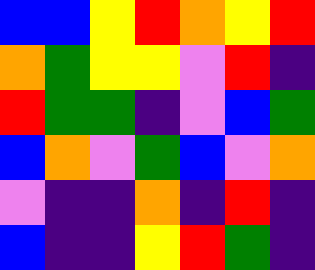[["blue", "blue", "yellow", "red", "orange", "yellow", "red"], ["orange", "green", "yellow", "yellow", "violet", "red", "indigo"], ["red", "green", "green", "indigo", "violet", "blue", "green"], ["blue", "orange", "violet", "green", "blue", "violet", "orange"], ["violet", "indigo", "indigo", "orange", "indigo", "red", "indigo"], ["blue", "indigo", "indigo", "yellow", "red", "green", "indigo"]]